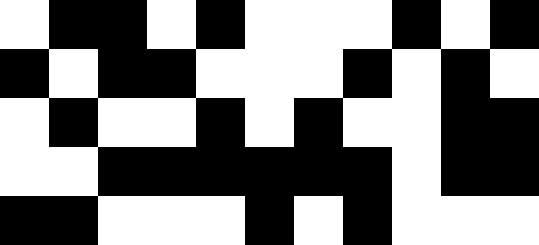[["white", "black", "black", "white", "black", "white", "white", "white", "black", "white", "black"], ["black", "white", "black", "black", "white", "white", "white", "black", "white", "black", "white"], ["white", "black", "white", "white", "black", "white", "black", "white", "white", "black", "black"], ["white", "white", "black", "black", "black", "black", "black", "black", "white", "black", "black"], ["black", "black", "white", "white", "white", "black", "white", "black", "white", "white", "white"]]